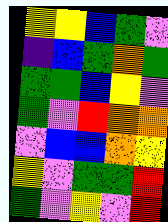[["yellow", "yellow", "blue", "green", "violet"], ["indigo", "blue", "green", "orange", "green"], ["green", "green", "blue", "yellow", "violet"], ["green", "violet", "red", "orange", "orange"], ["violet", "blue", "blue", "orange", "yellow"], ["yellow", "violet", "green", "green", "red"], ["green", "violet", "yellow", "violet", "red"]]